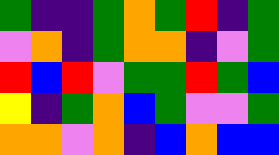[["green", "indigo", "indigo", "green", "orange", "green", "red", "indigo", "green"], ["violet", "orange", "indigo", "green", "orange", "orange", "indigo", "violet", "green"], ["red", "blue", "red", "violet", "green", "green", "red", "green", "blue"], ["yellow", "indigo", "green", "orange", "blue", "green", "violet", "violet", "green"], ["orange", "orange", "violet", "orange", "indigo", "blue", "orange", "blue", "blue"]]